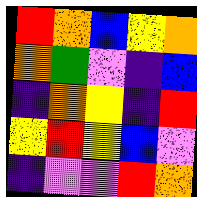[["red", "orange", "blue", "yellow", "orange"], ["orange", "green", "violet", "indigo", "blue"], ["indigo", "orange", "yellow", "indigo", "red"], ["yellow", "red", "yellow", "blue", "violet"], ["indigo", "violet", "violet", "red", "orange"]]